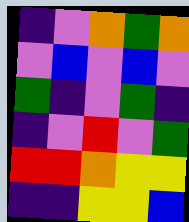[["indigo", "violet", "orange", "green", "orange"], ["violet", "blue", "violet", "blue", "violet"], ["green", "indigo", "violet", "green", "indigo"], ["indigo", "violet", "red", "violet", "green"], ["red", "red", "orange", "yellow", "yellow"], ["indigo", "indigo", "yellow", "yellow", "blue"]]